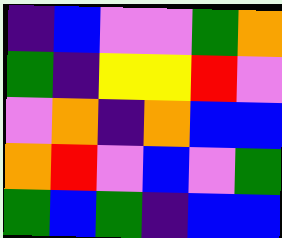[["indigo", "blue", "violet", "violet", "green", "orange"], ["green", "indigo", "yellow", "yellow", "red", "violet"], ["violet", "orange", "indigo", "orange", "blue", "blue"], ["orange", "red", "violet", "blue", "violet", "green"], ["green", "blue", "green", "indigo", "blue", "blue"]]